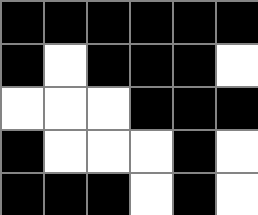[["black", "black", "black", "black", "black", "black"], ["black", "white", "black", "black", "black", "white"], ["white", "white", "white", "black", "black", "black"], ["black", "white", "white", "white", "black", "white"], ["black", "black", "black", "white", "black", "white"]]